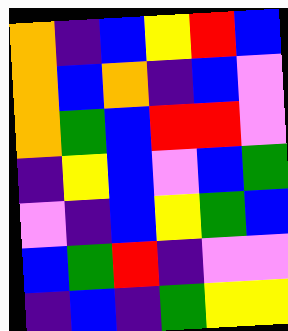[["orange", "indigo", "blue", "yellow", "red", "blue"], ["orange", "blue", "orange", "indigo", "blue", "violet"], ["orange", "green", "blue", "red", "red", "violet"], ["indigo", "yellow", "blue", "violet", "blue", "green"], ["violet", "indigo", "blue", "yellow", "green", "blue"], ["blue", "green", "red", "indigo", "violet", "violet"], ["indigo", "blue", "indigo", "green", "yellow", "yellow"]]